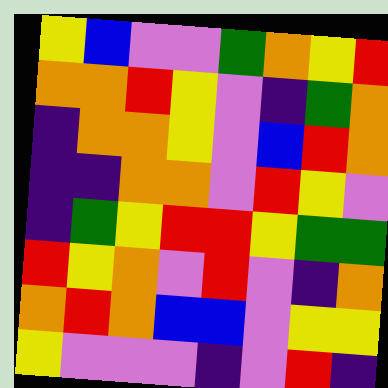[["yellow", "blue", "violet", "violet", "green", "orange", "yellow", "red"], ["orange", "orange", "red", "yellow", "violet", "indigo", "green", "orange"], ["indigo", "orange", "orange", "yellow", "violet", "blue", "red", "orange"], ["indigo", "indigo", "orange", "orange", "violet", "red", "yellow", "violet"], ["indigo", "green", "yellow", "red", "red", "yellow", "green", "green"], ["red", "yellow", "orange", "violet", "red", "violet", "indigo", "orange"], ["orange", "red", "orange", "blue", "blue", "violet", "yellow", "yellow"], ["yellow", "violet", "violet", "violet", "indigo", "violet", "red", "indigo"]]